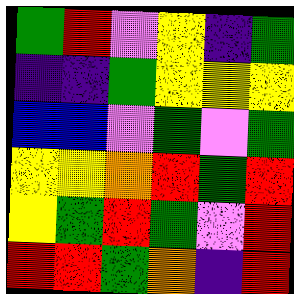[["green", "red", "violet", "yellow", "indigo", "green"], ["indigo", "indigo", "green", "yellow", "yellow", "yellow"], ["blue", "blue", "violet", "green", "violet", "green"], ["yellow", "yellow", "orange", "red", "green", "red"], ["yellow", "green", "red", "green", "violet", "red"], ["red", "red", "green", "orange", "indigo", "red"]]